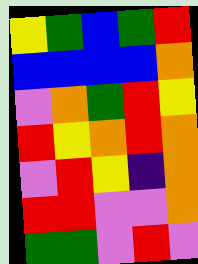[["yellow", "green", "blue", "green", "red"], ["blue", "blue", "blue", "blue", "orange"], ["violet", "orange", "green", "red", "yellow"], ["red", "yellow", "orange", "red", "orange"], ["violet", "red", "yellow", "indigo", "orange"], ["red", "red", "violet", "violet", "orange"], ["green", "green", "violet", "red", "violet"]]